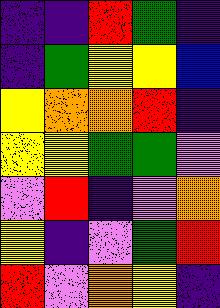[["indigo", "indigo", "red", "green", "indigo"], ["indigo", "green", "yellow", "yellow", "blue"], ["yellow", "orange", "orange", "red", "indigo"], ["yellow", "yellow", "green", "green", "violet"], ["violet", "red", "indigo", "violet", "orange"], ["yellow", "indigo", "violet", "green", "red"], ["red", "violet", "orange", "yellow", "indigo"]]